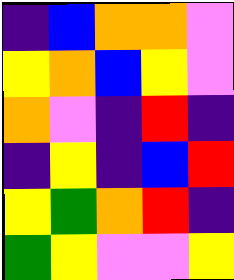[["indigo", "blue", "orange", "orange", "violet"], ["yellow", "orange", "blue", "yellow", "violet"], ["orange", "violet", "indigo", "red", "indigo"], ["indigo", "yellow", "indigo", "blue", "red"], ["yellow", "green", "orange", "red", "indigo"], ["green", "yellow", "violet", "violet", "yellow"]]